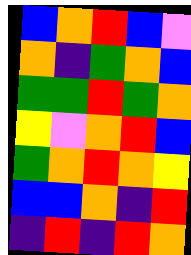[["blue", "orange", "red", "blue", "violet"], ["orange", "indigo", "green", "orange", "blue"], ["green", "green", "red", "green", "orange"], ["yellow", "violet", "orange", "red", "blue"], ["green", "orange", "red", "orange", "yellow"], ["blue", "blue", "orange", "indigo", "red"], ["indigo", "red", "indigo", "red", "orange"]]